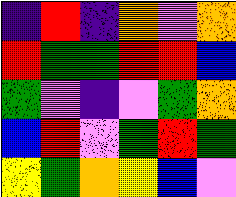[["indigo", "red", "indigo", "orange", "violet", "orange"], ["red", "green", "green", "red", "red", "blue"], ["green", "violet", "indigo", "violet", "green", "orange"], ["blue", "red", "violet", "green", "red", "green"], ["yellow", "green", "orange", "yellow", "blue", "violet"]]